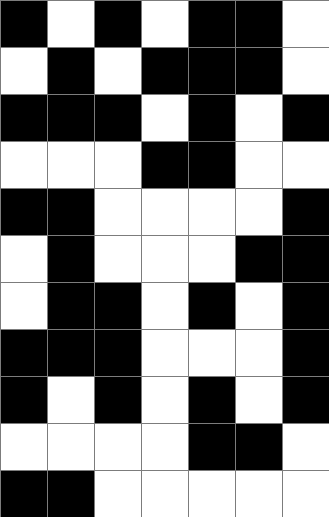[["black", "white", "black", "white", "black", "black", "white"], ["white", "black", "white", "black", "black", "black", "white"], ["black", "black", "black", "white", "black", "white", "black"], ["white", "white", "white", "black", "black", "white", "white"], ["black", "black", "white", "white", "white", "white", "black"], ["white", "black", "white", "white", "white", "black", "black"], ["white", "black", "black", "white", "black", "white", "black"], ["black", "black", "black", "white", "white", "white", "black"], ["black", "white", "black", "white", "black", "white", "black"], ["white", "white", "white", "white", "black", "black", "white"], ["black", "black", "white", "white", "white", "white", "white"]]